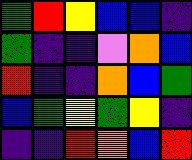[["green", "red", "yellow", "blue", "blue", "indigo"], ["green", "indigo", "indigo", "violet", "orange", "blue"], ["red", "indigo", "indigo", "orange", "blue", "green"], ["blue", "green", "yellow", "green", "yellow", "indigo"], ["indigo", "indigo", "red", "orange", "blue", "red"]]